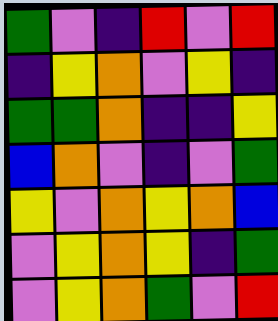[["green", "violet", "indigo", "red", "violet", "red"], ["indigo", "yellow", "orange", "violet", "yellow", "indigo"], ["green", "green", "orange", "indigo", "indigo", "yellow"], ["blue", "orange", "violet", "indigo", "violet", "green"], ["yellow", "violet", "orange", "yellow", "orange", "blue"], ["violet", "yellow", "orange", "yellow", "indigo", "green"], ["violet", "yellow", "orange", "green", "violet", "red"]]